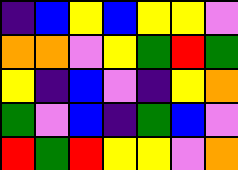[["indigo", "blue", "yellow", "blue", "yellow", "yellow", "violet"], ["orange", "orange", "violet", "yellow", "green", "red", "green"], ["yellow", "indigo", "blue", "violet", "indigo", "yellow", "orange"], ["green", "violet", "blue", "indigo", "green", "blue", "violet"], ["red", "green", "red", "yellow", "yellow", "violet", "orange"]]